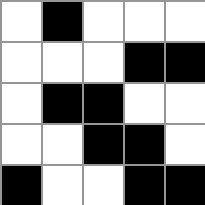[["white", "black", "white", "white", "white"], ["white", "white", "white", "black", "black"], ["white", "black", "black", "white", "white"], ["white", "white", "black", "black", "white"], ["black", "white", "white", "black", "black"]]